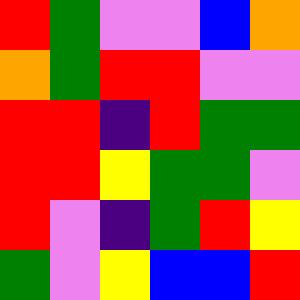[["red", "green", "violet", "violet", "blue", "orange"], ["orange", "green", "red", "red", "violet", "violet"], ["red", "red", "indigo", "red", "green", "green"], ["red", "red", "yellow", "green", "green", "violet"], ["red", "violet", "indigo", "green", "red", "yellow"], ["green", "violet", "yellow", "blue", "blue", "red"]]